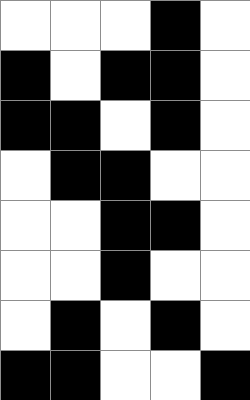[["white", "white", "white", "black", "white"], ["black", "white", "black", "black", "white"], ["black", "black", "white", "black", "white"], ["white", "black", "black", "white", "white"], ["white", "white", "black", "black", "white"], ["white", "white", "black", "white", "white"], ["white", "black", "white", "black", "white"], ["black", "black", "white", "white", "black"]]